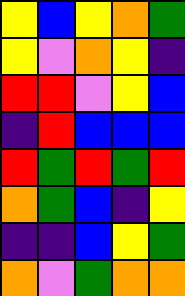[["yellow", "blue", "yellow", "orange", "green"], ["yellow", "violet", "orange", "yellow", "indigo"], ["red", "red", "violet", "yellow", "blue"], ["indigo", "red", "blue", "blue", "blue"], ["red", "green", "red", "green", "red"], ["orange", "green", "blue", "indigo", "yellow"], ["indigo", "indigo", "blue", "yellow", "green"], ["orange", "violet", "green", "orange", "orange"]]